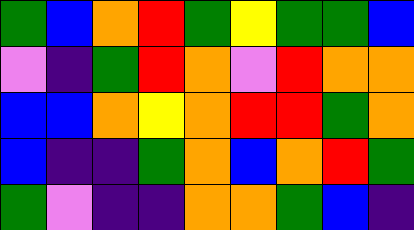[["green", "blue", "orange", "red", "green", "yellow", "green", "green", "blue"], ["violet", "indigo", "green", "red", "orange", "violet", "red", "orange", "orange"], ["blue", "blue", "orange", "yellow", "orange", "red", "red", "green", "orange"], ["blue", "indigo", "indigo", "green", "orange", "blue", "orange", "red", "green"], ["green", "violet", "indigo", "indigo", "orange", "orange", "green", "blue", "indigo"]]